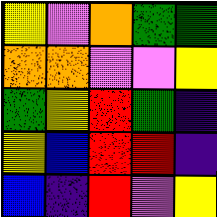[["yellow", "violet", "orange", "green", "green"], ["orange", "orange", "violet", "violet", "yellow"], ["green", "yellow", "red", "green", "indigo"], ["yellow", "blue", "red", "red", "indigo"], ["blue", "indigo", "red", "violet", "yellow"]]